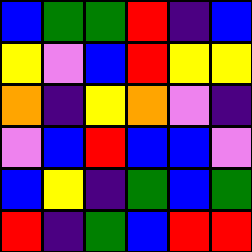[["blue", "green", "green", "red", "indigo", "blue"], ["yellow", "violet", "blue", "red", "yellow", "yellow"], ["orange", "indigo", "yellow", "orange", "violet", "indigo"], ["violet", "blue", "red", "blue", "blue", "violet"], ["blue", "yellow", "indigo", "green", "blue", "green"], ["red", "indigo", "green", "blue", "red", "red"]]